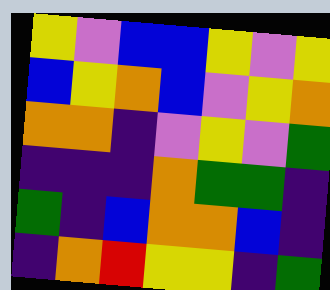[["yellow", "violet", "blue", "blue", "yellow", "violet", "yellow"], ["blue", "yellow", "orange", "blue", "violet", "yellow", "orange"], ["orange", "orange", "indigo", "violet", "yellow", "violet", "green"], ["indigo", "indigo", "indigo", "orange", "green", "green", "indigo"], ["green", "indigo", "blue", "orange", "orange", "blue", "indigo"], ["indigo", "orange", "red", "yellow", "yellow", "indigo", "green"]]